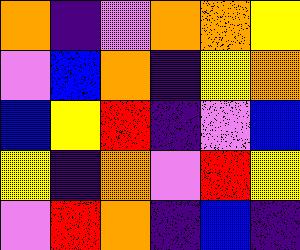[["orange", "indigo", "violet", "orange", "orange", "yellow"], ["violet", "blue", "orange", "indigo", "yellow", "orange"], ["blue", "yellow", "red", "indigo", "violet", "blue"], ["yellow", "indigo", "orange", "violet", "red", "yellow"], ["violet", "red", "orange", "indigo", "blue", "indigo"]]